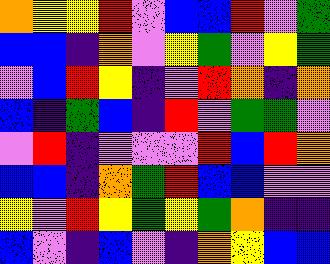[["orange", "yellow", "yellow", "red", "violet", "blue", "blue", "red", "violet", "green"], ["blue", "blue", "indigo", "orange", "violet", "yellow", "green", "violet", "yellow", "green"], ["violet", "blue", "red", "yellow", "indigo", "violet", "red", "orange", "indigo", "orange"], ["blue", "indigo", "green", "blue", "indigo", "red", "violet", "green", "green", "violet"], ["violet", "red", "indigo", "violet", "violet", "violet", "red", "blue", "red", "orange"], ["blue", "blue", "indigo", "orange", "green", "red", "blue", "blue", "violet", "violet"], ["yellow", "violet", "red", "yellow", "green", "yellow", "green", "orange", "indigo", "indigo"], ["blue", "violet", "indigo", "blue", "violet", "indigo", "orange", "yellow", "blue", "blue"]]